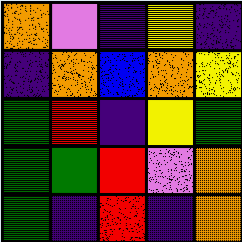[["orange", "violet", "indigo", "yellow", "indigo"], ["indigo", "orange", "blue", "orange", "yellow"], ["green", "red", "indigo", "yellow", "green"], ["green", "green", "red", "violet", "orange"], ["green", "indigo", "red", "indigo", "orange"]]